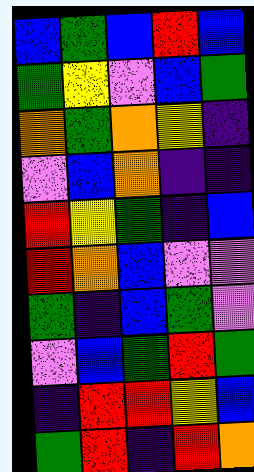[["blue", "green", "blue", "red", "blue"], ["green", "yellow", "violet", "blue", "green"], ["orange", "green", "orange", "yellow", "indigo"], ["violet", "blue", "orange", "indigo", "indigo"], ["red", "yellow", "green", "indigo", "blue"], ["red", "orange", "blue", "violet", "violet"], ["green", "indigo", "blue", "green", "violet"], ["violet", "blue", "green", "red", "green"], ["indigo", "red", "red", "yellow", "blue"], ["green", "red", "indigo", "red", "orange"]]